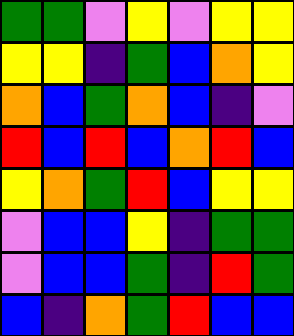[["green", "green", "violet", "yellow", "violet", "yellow", "yellow"], ["yellow", "yellow", "indigo", "green", "blue", "orange", "yellow"], ["orange", "blue", "green", "orange", "blue", "indigo", "violet"], ["red", "blue", "red", "blue", "orange", "red", "blue"], ["yellow", "orange", "green", "red", "blue", "yellow", "yellow"], ["violet", "blue", "blue", "yellow", "indigo", "green", "green"], ["violet", "blue", "blue", "green", "indigo", "red", "green"], ["blue", "indigo", "orange", "green", "red", "blue", "blue"]]